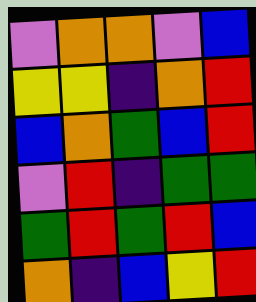[["violet", "orange", "orange", "violet", "blue"], ["yellow", "yellow", "indigo", "orange", "red"], ["blue", "orange", "green", "blue", "red"], ["violet", "red", "indigo", "green", "green"], ["green", "red", "green", "red", "blue"], ["orange", "indigo", "blue", "yellow", "red"]]